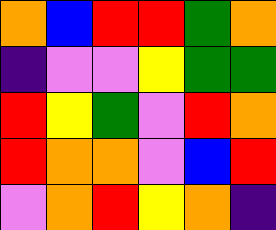[["orange", "blue", "red", "red", "green", "orange"], ["indigo", "violet", "violet", "yellow", "green", "green"], ["red", "yellow", "green", "violet", "red", "orange"], ["red", "orange", "orange", "violet", "blue", "red"], ["violet", "orange", "red", "yellow", "orange", "indigo"]]